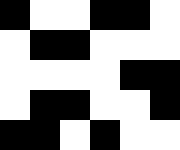[["black", "white", "white", "black", "black", "white"], ["white", "black", "black", "white", "white", "white"], ["white", "white", "white", "white", "black", "black"], ["white", "black", "black", "white", "white", "black"], ["black", "black", "white", "black", "white", "white"]]